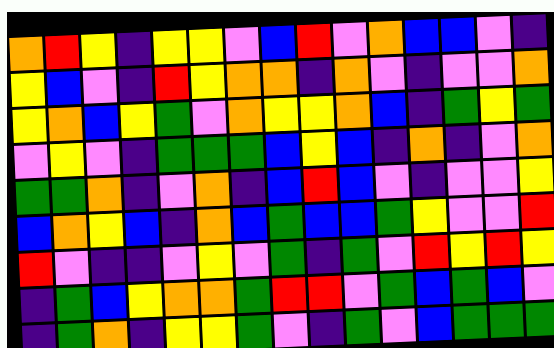[["orange", "red", "yellow", "indigo", "yellow", "yellow", "violet", "blue", "red", "violet", "orange", "blue", "blue", "violet", "indigo"], ["yellow", "blue", "violet", "indigo", "red", "yellow", "orange", "orange", "indigo", "orange", "violet", "indigo", "violet", "violet", "orange"], ["yellow", "orange", "blue", "yellow", "green", "violet", "orange", "yellow", "yellow", "orange", "blue", "indigo", "green", "yellow", "green"], ["violet", "yellow", "violet", "indigo", "green", "green", "green", "blue", "yellow", "blue", "indigo", "orange", "indigo", "violet", "orange"], ["green", "green", "orange", "indigo", "violet", "orange", "indigo", "blue", "red", "blue", "violet", "indigo", "violet", "violet", "yellow"], ["blue", "orange", "yellow", "blue", "indigo", "orange", "blue", "green", "blue", "blue", "green", "yellow", "violet", "violet", "red"], ["red", "violet", "indigo", "indigo", "violet", "yellow", "violet", "green", "indigo", "green", "violet", "red", "yellow", "red", "yellow"], ["indigo", "green", "blue", "yellow", "orange", "orange", "green", "red", "red", "violet", "green", "blue", "green", "blue", "violet"], ["indigo", "green", "orange", "indigo", "yellow", "yellow", "green", "violet", "indigo", "green", "violet", "blue", "green", "green", "green"]]